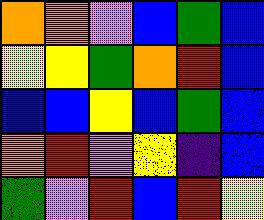[["orange", "orange", "violet", "blue", "green", "blue"], ["yellow", "yellow", "green", "orange", "red", "blue"], ["blue", "blue", "yellow", "blue", "green", "blue"], ["orange", "red", "violet", "yellow", "indigo", "blue"], ["green", "violet", "red", "blue", "red", "yellow"]]